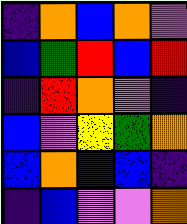[["indigo", "orange", "blue", "orange", "violet"], ["blue", "green", "red", "blue", "red"], ["indigo", "red", "orange", "violet", "indigo"], ["blue", "violet", "yellow", "green", "orange"], ["blue", "orange", "blue", "blue", "indigo"], ["indigo", "blue", "violet", "violet", "orange"]]